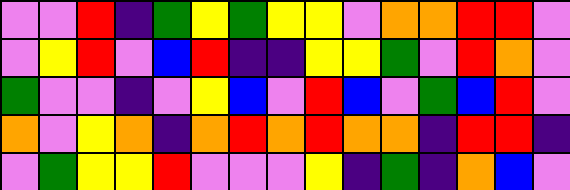[["violet", "violet", "red", "indigo", "green", "yellow", "green", "yellow", "yellow", "violet", "orange", "orange", "red", "red", "violet"], ["violet", "yellow", "red", "violet", "blue", "red", "indigo", "indigo", "yellow", "yellow", "green", "violet", "red", "orange", "violet"], ["green", "violet", "violet", "indigo", "violet", "yellow", "blue", "violet", "red", "blue", "violet", "green", "blue", "red", "violet"], ["orange", "violet", "yellow", "orange", "indigo", "orange", "red", "orange", "red", "orange", "orange", "indigo", "red", "red", "indigo"], ["violet", "green", "yellow", "yellow", "red", "violet", "violet", "violet", "yellow", "indigo", "green", "indigo", "orange", "blue", "violet"]]